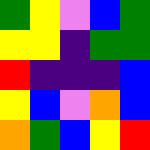[["green", "yellow", "violet", "blue", "green"], ["yellow", "yellow", "indigo", "green", "green"], ["red", "indigo", "indigo", "indigo", "blue"], ["yellow", "blue", "violet", "orange", "blue"], ["orange", "green", "blue", "yellow", "red"]]